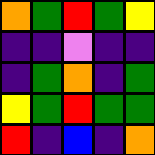[["orange", "green", "red", "green", "yellow"], ["indigo", "indigo", "violet", "indigo", "indigo"], ["indigo", "green", "orange", "indigo", "green"], ["yellow", "green", "red", "green", "green"], ["red", "indigo", "blue", "indigo", "orange"]]